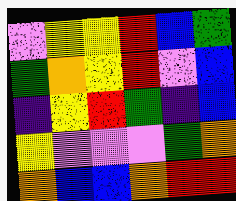[["violet", "yellow", "yellow", "red", "blue", "green"], ["green", "orange", "yellow", "red", "violet", "blue"], ["indigo", "yellow", "red", "green", "indigo", "blue"], ["yellow", "violet", "violet", "violet", "green", "orange"], ["orange", "blue", "blue", "orange", "red", "red"]]